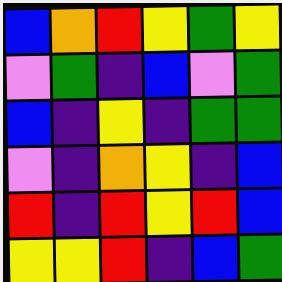[["blue", "orange", "red", "yellow", "green", "yellow"], ["violet", "green", "indigo", "blue", "violet", "green"], ["blue", "indigo", "yellow", "indigo", "green", "green"], ["violet", "indigo", "orange", "yellow", "indigo", "blue"], ["red", "indigo", "red", "yellow", "red", "blue"], ["yellow", "yellow", "red", "indigo", "blue", "green"]]